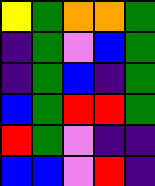[["yellow", "green", "orange", "orange", "green"], ["indigo", "green", "violet", "blue", "green"], ["indigo", "green", "blue", "indigo", "green"], ["blue", "green", "red", "red", "green"], ["red", "green", "violet", "indigo", "indigo"], ["blue", "blue", "violet", "red", "indigo"]]